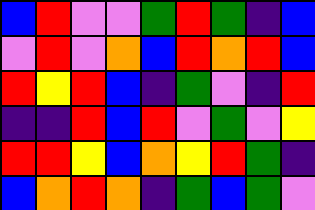[["blue", "red", "violet", "violet", "green", "red", "green", "indigo", "blue"], ["violet", "red", "violet", "orange", "blue", "red", "orange", "red", "blue"], ["red", "yellow", "red", "blue", "indigo", "green", "violet", "indigo", "red"], ["indigo", "indigo", "red", "blue", "red", "violet", "green", "violet", "yellow"], ["red", "red", "yellow", "blue", "orange", "yellow", "red", "green", "indigo"], ["blue", "orange", "red", "orange", "indigo", "green", "blue", "green", "violet"]]